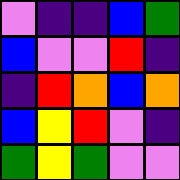[["violet", "indigo", "indigo", "blue", "green"], ["blue", "violet", "violet", "red", "indigo"], ["indigo", "red", "orange", "blue", "orange"], ["blue", "yellow", "red", "violet", "indigo"], ["green", "yellow", "green", "violet", "violet"]]